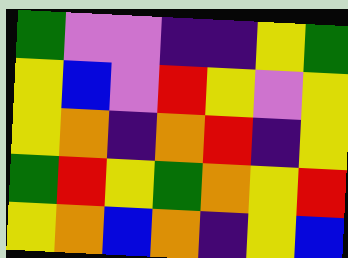[["green", "violet", "violet", "indigo", "indigo", "yellow", "green"], ["yellow", "blue", "violet", "red", "yellow", "violet", "yellow"], ["yellow", "orange", "indigo", "orange", "red", "indigo", "yellow"], ["green", "red", "yellow", "green", "orange", "yellow", "red"], ["yellow", "orange", "blue", "orange", "indigo", "yellow", "blue"]]